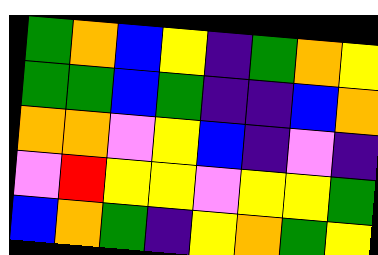[["green", "orange", "blue", "yellow", "indigo", "green", "orange", "yellow"], ["green", "green", "blue", "green", "indigo", "indigo", "blue", "orange"], ["orange", "orange", "violet", "yellow", "blue", "indigo", "violet", "indigo"], ["violet", "red", "yellow", "yellow", "violet", "yellow", "yellow", "green"], ["blue", "orange", "green", "indigo", "yellow", "orange", "green", "yellow"]]